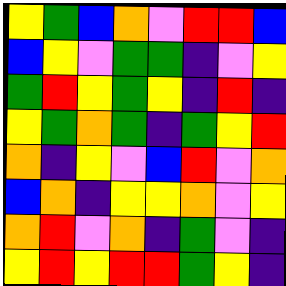[["yellow", "green", "blue", "orange", "violet", "red", "red", "blue"], ["blue", "yellow", "violet", "green", "green", "indigo", "violet", "yellow"], ["green", "red", "yellow", "green", "yellow", "indigo", "red", "indigo"], ["yellow", "green", "orange", "green", "indigo", "green", "yellow", "red"], ["orange", "indigo", "yellow", "violet", "blue", "red", "violet", "orange"], ["blue", "orange", "indigo", "yellow", "yellow", "orange", "violet", "yellow"], ["orange", "red", "violet", "orange", "indigo", "green", "violet", "indigo"], ["yellow", "red", "yellow", "red", "red", "green", "yellow", "indigo"]]